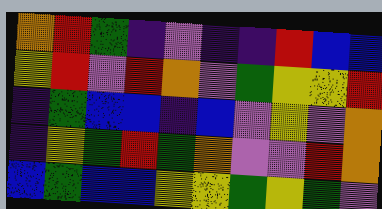[["orange", "red", "green", "indigo", "violet", "indigo", "indigo", "red", "blue", "blue"], ["yellow", "red", "violet", "red", "orange", "violet", "green", "yellow", "yellow", "red"], ["indigo", "green", "blue", "blue", "indigo", "blue", "violet", "yellow", "violet", "orange"], ["indigo", "yellow", "green", "red", "green", "orange", "violet", "violet", "red", "orange"], ["blue", "green", "blue", "blue", "yellow", "yellow", "green", "yellow", "green", "violet"]]